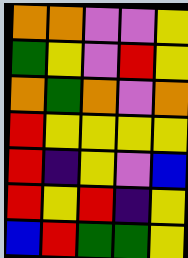[["orange", "orange", "violet", "violet", "yellow"], ["green", "yellow", "violet", "red", "yellow"], ["orange", "green", "orange", "violet", "orange"], ["red", "yellow", "yellow", "yellow", "yellow"], ["red", "indigo", "yellow", "violet", "blue"], ["red", "yellow", "red", "indigo", "yellow"], ["blue", "red", "green", "green", "yellow"]]